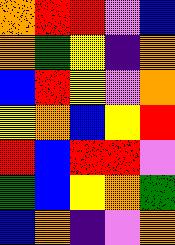[["orange", "red", "red", "violet", "blue"], ["orange", "green", "yellow", "indigo", "orange"], ["blue", "red", "yellow", "violet", "orange"], ["yellow", "orange", "blue", "yellow", "red"], ["red", "blue", "red", "red", "violet"], ["green", "blue", "yellow", "orange", "green"], ["blue", "orange", "indigo", "violet", "orange"]]